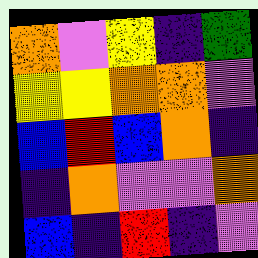[["orange", "violet", "yellow", "indigo", "green"], ["yellow", "yellow", "orange", "orange", "violet"], ["blue", "red", "blue", "orange", "indigo"], ["indigo", "orange", "violet", "violet", "orange"], ["blue", "indigo", "red", "indigo", "violet"]]